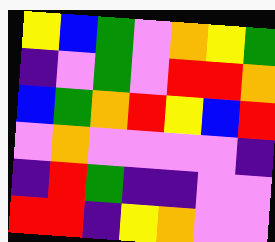[["yellow", "blue", "green", "violet", "orange", "yellow", "green"], ["indigo", "violet", "green", "violet", "red", "red", "orange"], ["blue", "green", "orange", "red", "yellow", "blue", "red"], ["violet", "orange", "violet", "violet", "violet", "violet", "indigo"], ["indigo", "red", "green", "indigo", "indigo", "violet", "violet"], ["red", "red", "indigo", "yellow", "orange", "violet", "violet"]]